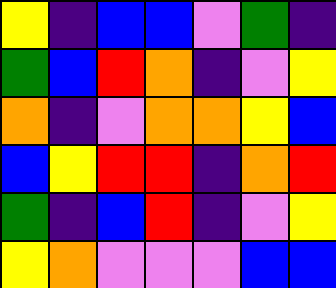[["yellow", "indigo", "blue", "blue", "violet", "green", "indigo"], ["green", "blue", "red", "orange", "indigo", "violet", "yellow"], ["orange", "indigo", "violet", "orange", "orange", "yellow", "blue"], ["blue", "yellow", "red", "red", "indigo", "orange", "red"], ["green", "indigo", "blue", "red", "indigo", "violet", "yellow"], ["yellow", "orange", "violet", "violet", "violet", "blue", "blue"]]